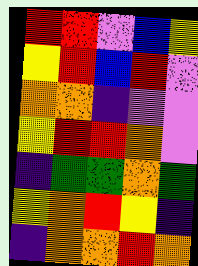[["red", "red", "violet", "blue", "yellow"], ["yellow", "red", "blue", "red", "violet"], ["orange", "orange", "indigo", "violet", "violet"], ["yellow", "red", "red", "orange", "violet"], ["indigo", "green", "green", "orange", "green"], ["yellow", "orange", "red", "yellow", "indigo"], ["indigo", "orange", "orange", "red", "orange"]]